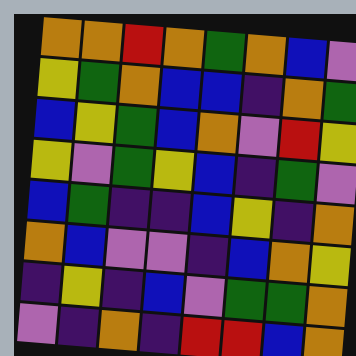[["orange", "orange", "red", "orange", "green", "orange", "blue", "violet"], ["yellow", "green", "orange", "blue", "blue", "indigo", "orange", "green"], ["blue", "yellow", "green", "blue", "orange", "violet", "red", "yellow"], ["yellow", "violet", "green", "yellow", "blue", "indigo", "green", "violet"], ["blue", "green", "indigo", "indigo", "blue", "yellow", "indigo", "orange"], ["orange", "blue", "violet", "violet", "indigo", "blue", "orange", "yellow"], ["indigo", "yellow", "indigo", "blue", "violet", "green", "green", "orange"], ["violet", "indigo", "orange", "indigo", "red", "red", "blue", "orange"]]